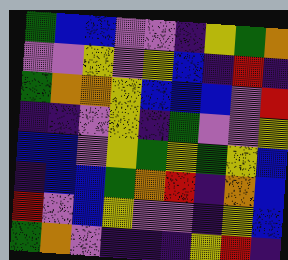[["green", "blue", "blue", "violet", "violet", "indigo", "yellow", "green", "orange"], ["violet", "violet", "yellow", "violet", "yellow", "blue", "indigo", "red", "indigo"], ["green", "orange", "orange", "yellow", "blue", "blue", "blue", "violet", "red"], ["indigo", "indigo", "violet", "yellow", "indigo", "green", "violet", "violet", "yellow"], ["blue", "blue", "violet", "yellow", "green", "yellow", "green", "yellow", "blue"], ["indigo", "blue", "blue", "green", "orange", "red", "indigo", "orange", "blue"], ["red", "violet", "blue", "yellow", "violet", "violet", "indigo", "yellow", "blue"], ["green", "orange", "violet", "indigo", "indigo", "indigo", "yellow", "red", "indigo"]]